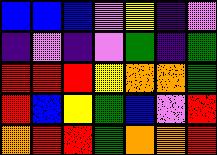[["blue", "blue", "blue", "violet", "yellow", "indigo", "violet"], ["indigo", "violet", "indigo", "violet", "green", "indigo", "green"], ["red", "red", "red", "yellow", "orange", "orange", "green"], ["red", "blue", "yellow", "green", "blue", "violet", "red"], ["orange", "red", "red", "green", "orange", "orange", "red"]]